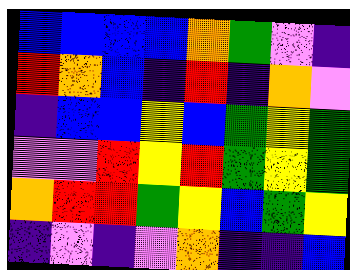[["blue", "blue", "blue", "blue", "orange", "green", "violet", "indigo"], ["red", "orange", "blue", "indigo", "red", "indigo", "orange", "violet"], ["indigo", "blue", "blue", "yellow", "blue", "green", "yellow", "green"], ["violet", "violet", "red", "yellow", "red", "green", "yellow", "green"], ["orange", "red", "red", "green", "yellow", "blue", "green", "yellow"], ["indigo", "violet", "indigo", "violet", "orange", "indigo", "indigo", "blue"]]